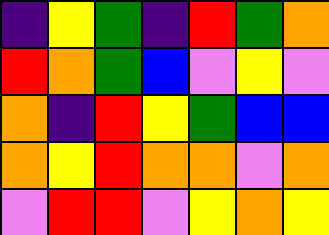[["indigo", "yellow", "green", "indigo", "red", "green", "orange"], ["red", "orange", "green", "blue", "violet", "yellow", "violet"], ["orange", "indigo", "red", "yellow", "green", "blue", "blue"], ["orange", "yellow", "red", "orange", "orange", "violet", "orange"], ["violet", "red", "red", "violet", "yellow", "orange", "yellow"]]